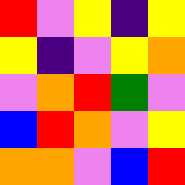[["red", "violet", "yellow", "indigo", "yellow"], ["yellow", "indigo", "violet", "yellow", "orange"], ["violet", "orange", "red", "green", "violet"], ["blue", "red", "orange", "violet", "yellow"], ["orange", "orange", "violet", "blue", "red"]]